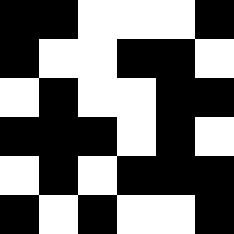[["black", "black", "white", "white", "white", "black"], ["black", "white", "white", "black", "black", "white"], ["white", "black", "white", "white", "black", "black"], ["black", "black", "black", "white", "black", "white"], ["white", "black", "white", "black", "black", "black"], ["black", "white", "black", "white", "white", "black"]]